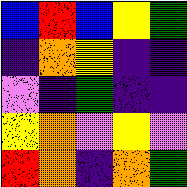[["blue", "red", "blue", "yellow", "green"], ["indigo", "orange", "yellow", "indigo", "indigo"], ["violet", "indigo", "green", "indigo", "indigo"], ["yellow", "orange", "violet", "yellow", "violet"], ["red", "orange", "indigo", "orange", "green"]]